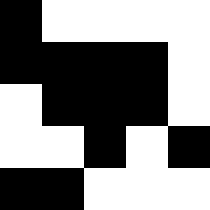[["black", "white", "white", "white", "white"], ["black", "black", "black", "black", "white"], ["white", "black", "black", "black", "white"], ["white", "white", "black", "white", "black"], ["black", "black", "white", "white", "white"]]